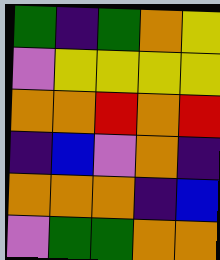[["green", "indigo", "green", "orange", "yellow"], ["violet", "yellow", "yellow", "yellow", "yellow"], ["orange", "orange", "red", "orange", "red"], ["indigo", "blue", "violet", "orange", "indigo"], ["orange", "orange", "orange", "indigo", "blue"], ["violet", "green", "green", "orange", "orange"]]